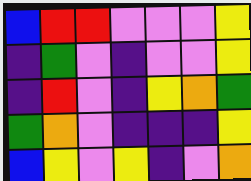[["blue", "red", "red", "violet", "violet", "violet", "yellow"], ["indigo", "green", "violet", "indigo", "violet", "violet", "yellow"], ["indigo", "red", "violet", "indigo", "yellow", "orange", "green"], ["green", "orange", "violet", "indigo", "indigo", "indigo", "yellow"], ["blue", "yellow", "violet", "yellow", "indigo", "violet", "orange"]]